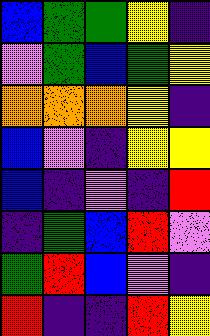[["blue", "green", "green", "yellow", "indigo"], ["violet", "green", "blue", "green", "yellow"], ["orange", "orange", "orange", "yellow", "indigo"], ["blue", "violet", "indigo", "yellow", "yellow"], ["blue", "indigo", "violet", "indigo", "red"], ["indigo", "green", "blue", "red", "violet"], ["green", "red", "blue", "violet", "indigo"], ["red", "indigo", "indigo", "red", "yellow"]]